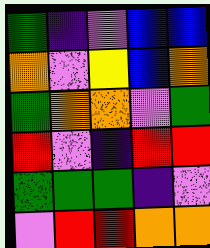[["green", "indigo", "violet", "blue", "blue"], ["orange", "violet", "yellow", "blue", "orange"], ["green", "orange", "orange", "violet", "green"], ["red", "violet", "indigo", "red", "red"], ["green", "green", "green", "indigo", "violet"], ["violet", "red", "red", "orange", "orange"]]